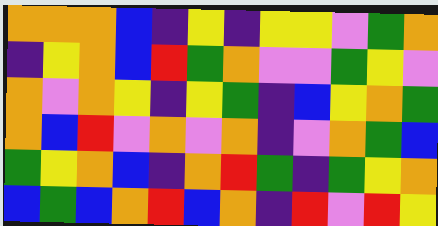[["orange", "orange", "orange", "blue", "indigo", "yellow", "indigo", "yellow", "yellow", "violet", "green", "orange"], ["indigo", "yellow", "orange", "blue", "red", "green", "orange", "violet", "violet", "green", "yellow", "violet"], ["orange", "violet", "orange", "yellow", "indigo", "yellow", "green", "indigo", "blue", "yellow", "orange", "green"], ["orange", "blue", "red", "violet", "orange", "violet", "orange", "indigo", "violet", "orange", "green", "blue"], ["green", "yellow", "orange", "blue", "indigo", "orange", "red", "green", "indigo", "green", "yellow", "orange"], ["blue", "green", "blue", "orange", "red", "blue", "orange", "indigo", "red", "violet", "red", "yellow"]]